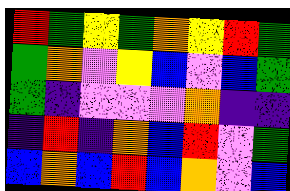[["red", "green", "yellow", "green", "orange", "yellow", "red", "green"], ["green", "orange", "violet", "yellow", "blue", "violet", "blue", "green"], ["green", "indigo", "violet", "violet", "violet", "orange", "indigo", "indigo"], ["indigo", "red", "indigo", "orange", "blue", "red", "violet", "green"], ["blue", "orange", "blue", "red", "blue", "orange", "violet", "blue"]]